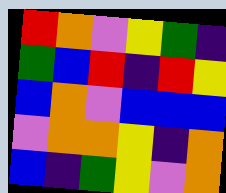[["red", "orange", "violet", "yellow", "green", "indigo"], ["green", "blue", "red", "indigo", "red", "yellow"], ["blue", "orange", "violet", "blue", "blue", "blue"], ["violet", "orange", "orange", "yellow", "indigo", "orange"], ["blue", "indigo", "green", "yellow", "violet", "orange"]]